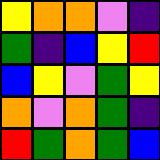[["yellow", "orange", "orange", "violet", "indigo"], ["green", "indigo", "blue", "yellow", "red"], ["blue", "yellow", "violet", "green", "yellow"], ["orange", "violet", "orange", "green", "indigo"], ["red", "green", "orange", "green", "blue"]]